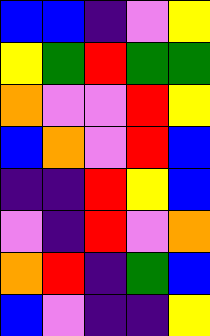[["blue", "blue", "indigo", "violet", "yellow"], ["yellow", "green", "red", "green", "green"], ["orange", "violet", "violet", "red", "yellow"], ["blue", "orange", "violet", "red", "blue"], ["indigo", "indigo", "red", "yellow", "blue"], ["violet", "indigo", "red", "violet", "orange"], ["orange", "red", "indigo", "green", "blue"], ["blue", "violet", "indigo", "indigo", "yellow"]]